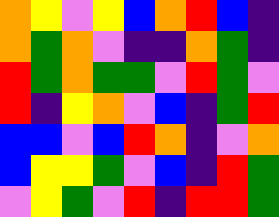[["orange", "yellow", "violet", "yellow", "blue", "orange", "red", "blue", "indigo"], ["orange", "green", "orange", "violet", "indigo", "indigo", "orange", "green", "indigo"], ["red", "green", "orange", "green", "green", "violet", "red", "green", "violet"], ["red", "indigo", "yellow", "orange", "violet", "blue", "indigo", "green", "red"], ["blue", "blue", "violet", "blue", "red", "orange", "indigo", "violet", "orange"], ["blue", "yellow", "yellow", "green", "violet", "blue", "indigo", "red", "green"], ["violet", "yellow", "green", "violet", "red", "indigo", "red", "red", "green"]]